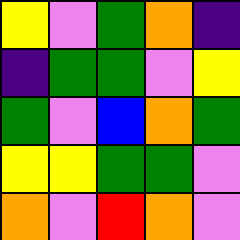[["yellow", "violet", "green", "orange", "indigo"], ["indigo", "green", "green", "violet", "yellow"], ["green", "violet", "blue", "orange", "green"], ["yellow", "yellow", "green", "green", "violet"], ["orange", "violet", "red", "orange", "violet"]]